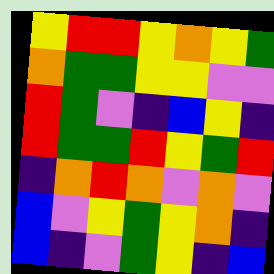[["yellow", "red", "red", "yellow", "orange", "yellow", "green"], ["orange", "green", "green", "yellow", "yellow", "violet", "violet"], ["red", "green", "violet", "indigo", "blue", "yellow", "indigo"], ["red", "green", "green", "red", "yellow", "green", "red"], ["indigo", "orange", "red", "orange", "violet", "orange", "violet"], ["blue", "violet", "yellow", "green", "yellow", "orange", "indigo"], ["blue", "indigo", "violet", "green", "yellow", "indigo", "blue"]]